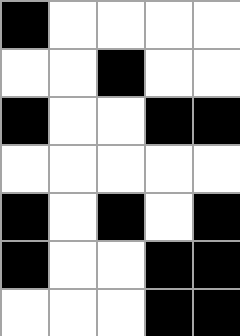[["black", "white", "white", "white", "white"], ["white", "white", "black", "white", "white"], ["black", "white", "white", "black", "black"], ["white", "white", "white", "white", "white"], ["black", "white", "black", "white", "black"], ["black", "white", "white", "black", "black"], ["white", "white", "white", "black", "black"]]